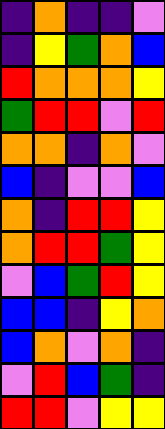[["indigo", "orange", "indigo", "indigo", "violet"], ["indigo", "yellow", "green", "orange", "blue"], ["red", "orange", "orange", "orange", "yellow"], ["green", "red", "red", "violet", "red"], ["orange", "orange", "indigo", "orange", "violet"], ["blue", "indigo", "violet", "violet", "blue"], ["orange", "indigo", "red", "red", "yellow"], ["orange", "red", "red", "green", "yellow"], ["violet", "blue", "green", "red", "yellow"], ["blue", "blue", "indigo", "yellow", "orange"], ["blue", "orange", "violet", "orange", "indigo"], ["violet", "red", "blue", "green", "indigo"], ["red", "red", "violet", "yellow", "yellow"]]